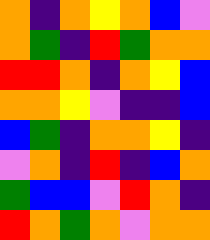[["orange", "indigo", "orange", "yellow", "orange", "blue", "violet"], ["orange", "green", "indigo", "red", "green", "orange", "orange"], ["red", "red", "orange", "indigo", "orange", "yellow", "blue"], ["orange", "orange", "yellow", "violet", "indigo", "indigo", "blue"], ["blue", "green", "indigo", "orange", "orange", "yellow", "indigo"], ["violet", "orange", "indigo", "red", "indigo", "blue", "orange"], ["green", "blue", "blue", "violet", "red", "orange", "indigo"], ["red", "orange", "green", "orange", "violet", "orange", "orange"]]